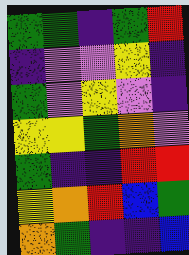[["green", "green", "indigo", "green", "red"], ["indigo", "violet", "violet", "yellow", "indigo"], ["green", "violet", "yellow", "violet", "indigo"], ["yellow", "yellow", "green", "orange", "violet"], ["green", "indigo", "indigo", "red", "red"], ["yellow", "orange", "red", "blue", "green"], ["orange", "green", "indigo", "indigo", "blue"]]